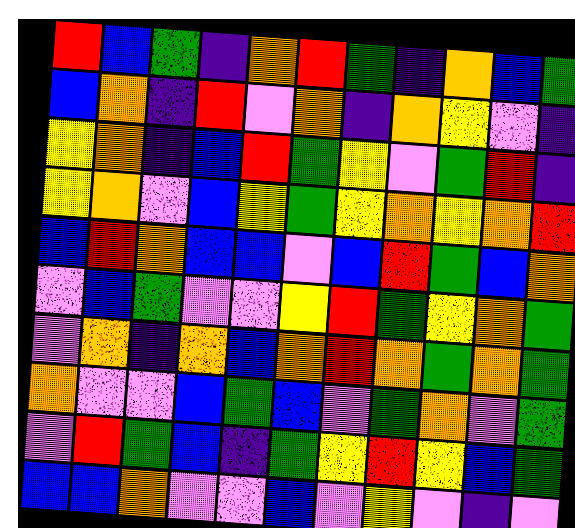[["red", "blue", "green", "indigo", "orange", "red", "green", "indigo", "orange", "blue", "green"], ["blue", "orange", "indigo", "red", "violet", "orange", "indigo", "orange", "yellow", "violet", "indigo"], ["yellow", "orange", "indigo", "blue", "red", "green", "yellow", "violet", "green", "red", "indigo"], ["yellow", "orange", "violet", "blue", "yellow", "green", "yellow", "orange", "yellow", "orange", "red"], ["blue", "red", "orange", "blue", "blue", "violet", "blue", "red", "green", "blue", "orange"], ["violet", "blue", "green", "violet", "violet", "yellow", "red", "green", "yellow", "orange", "green"], ["violet", "orange", "indigo", "orange", "blue", "orange", "red", "orange", "green", "orange", "green"], ["orange", "violet", "violet", "blue", "green", "blue", "violet", "green", "orange", "violet", "green"], ["violet", "red", "green", "blue", "indigo", "green", "yellow", "red", "yellow", "blue", "green"], ["blue", "blue", "orange", "violet", "violet", "blue", "violet", "yellow", "violet", "indigo", "violet"]]